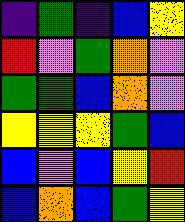[["indigo", "green", "indigo", "blue", "yellow"], ["red", "violet", "green", "orange", "violet"], ["green", "green", "blue", "orange", "violet"], ["yellow", "yellow", "yellow", "green", "blue"], ["blue", "violet", "blue", "yellow", "red"], ["blue", "orange", "blue", "green", "yellow"]]